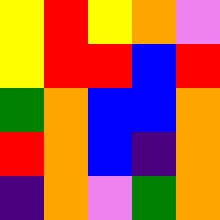[["yellow", "red", "yellow", "orange", "violet"], ["yellow", "red", "red", "blue", "red"], ["green", "orange", "blue", "blue", "orange"], ["red", "orange", "blue", "indigo", "orange"], ["indigo", "orange", "violet", "green", "orange"]]